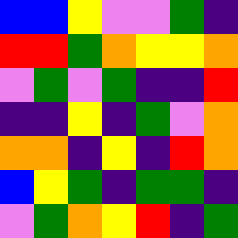[["blue", "blue", "yellow", "violet", "violet", "green", "indigo"], ["red", "red", "green", "orange", "yellow", "yellow", "orange"], ["violet", "green", "violet", "green", "indigo", "indigo", "red"], ["indigo", "indigo", "yellow", "indigo", "green", "violet", "orange"], ["orange", "orange", "indigo", "yellow", "indigo", "red", "orange"], ["blue", "yellow", "green", "indigo", "green", "green", "indigo"], ["violet", "green", "orange", "yellow", "red", "indigo", "green"]]